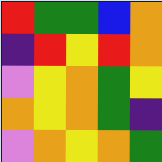[["red", "green", "green", "blue", "orange"], ["indigo", "red", "yellow", "red", "orange"], ["violet", "yellow", "orange", "green", "yellow"], ["orange", "yellow", "orange", "green", "indigo"], ["violet", "orange", "yellow", "orange", "green"]]